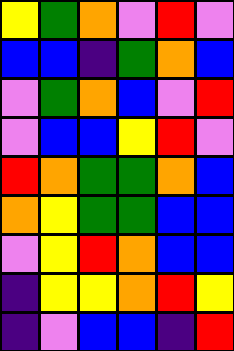[["yellow", "green", "orange", "violet", "red", "violet"], ["blue", "blue", "indigo", "green", "orange", "blue"], ["violet", "green", "orange", "blue", "violet", "red"], ["violet", "blue", "blue", "yellow", "red", "violet"], ["red", "orange", "green", "green", "orange", "blue"], ["orange", "yellow", "green", "green", "blue", "blue"], ["violet", "yellow", "red", "orange", "blue", "blue"], ["indigo", "yellow", "yellow", "orange", "red", "yellow"], ["indigo", "violet", "blue", "blue", "indigo", "red"]]